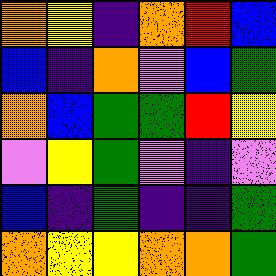[["orange", "yellow", "indigo", "orange", "red", "blue"], ["blue", "indigo", "orange", "violet", "blue", "green"], ["orange", "blue", "green", "green", "red", "yellow"], ["violet", "yellow", "green", "violet", "indigo", "violet"], ["blue", "indigo", "green", "indigo", "indigo", "green"], ["orange", "yellow", "yellow", "orange", "orange", "green"]]